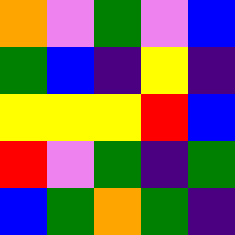[["orange", "violet", "green", "violet", "blue"], ["green", "blue", "indigo", "yellow", "indigo"], ["yellow", "yellow", "yellow", "red", "blue"], ["red", "violet", "green", "indigo", "green"], ["blue", "green", "orange", "green", "indigo"]]